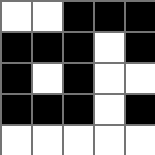[["white", "white", "black", "black", "black"], ["black", "black", "black", "white", "black"], ["black", "white", "black", "white", "white"], ["black", "black", "black", "white", "black"], ["white", "white", "white", "white", "white"]]